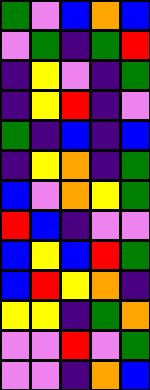[["green", "violet", "blue", "orange", "blue"], ["violet", "green", "indigo", "green", "red"], ["indigo", "yellow", "violet", "indigo", "green"], ["indigo", "yellow", "red", "indigo", "violet"], ["green", "indigo", "blue", "indigo", "blue"], ["indigo", "yellow", "orange", "indigo", "green"], ["blue", "violet", "orange", "yellow", "green"], ["red", "blue", "indigo", "violet", "violet"], ["blue", "yellow", "blue", "red", "green"], ["blue", "red", "yellow", "orange", "indigo"], ["yellow", "yellow", "indigo", "green", "orange"], ["violet", "violet", "red", "violet", "green"], ["violet", "violet", "indigo", "orange", "blue"]]